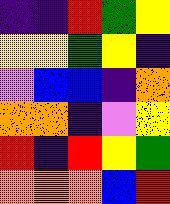[["indigo", "indigo", "red", "green", "yellow"], ["yellow", "yellow", "green", "yellow", "indigo"], ["violet", "blue", "blue", "indigo", "orange"], ["orange", "orange", "indigo", "violet", "yellow"], ["red", "indigo", "red", "yellow", "green"], ["orange", "orange", "orange", "blue", "red"]]